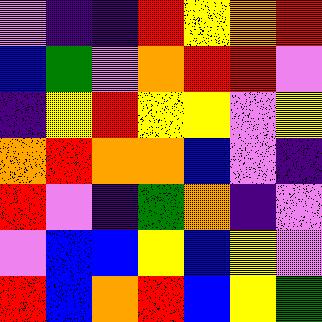[["violet", "indigo", "indigo", "red", "yellow", "orange", "red"], ["blue", "green", "violet", "orange", "red", "red", "violet"], ["indigo", "yellow", "red", "yellow", "yellow", "violet", "yellow"], ["orange", "red", "orange", "orange", "blue", "violet", "indigo"], ["red", "violet", "indigo", "green", "orange", "indigo", "violet"], ["violet", "blue", "blue", "yellow", "blue", "yellow", "violet"], ["red", "blue", "orange", "red", "blue", "yellow", "green"]]